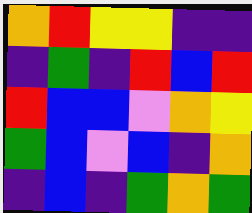[["orange", "red", "yellow", "yellow", "indigo", "indigo"], ["indigo", "green", "indigo", "red", "blue", "red"], ["red", "blue", "blue", "violet", "orange", "yellow"], ["green", "blue", "violet", "blue", "indigo", "orange"], ["indigo", "blue", "indigo", "green", "orange", "green"]]